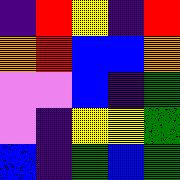[["indigo", "red", "yellow", "indigo", "red"], ["orange", "red", "blue", "blue", "orange"], ["violet", "violet", "blue", "indigo", "green"], ["violet", "indigo", "yellow", "yellow", "green"], ["blue", "indigo", "green", "blue", "green"]]